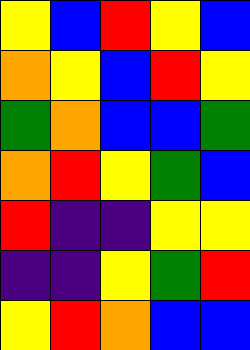[["yellow", "blue", "red", "yellow", "blue"], ["orange", "yellow", "blue", "red", "yellow"], ["green", "orange", "blue", "blue", "green"], ["orange", "red", "yellow", "green", "blue"], ["red", "indigo", "indigo", "yellow", "yellow"], ["indigo", "indigo", "yellow", "green", "red"], ["yellow", "red", "orange", "blue", "blue"]]